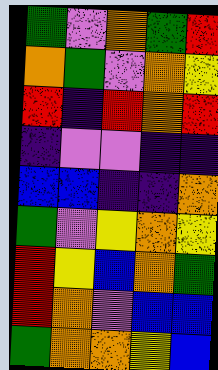[["green", "violet", "orange", "green", "red"], ["orange", "green", "violet", "orange", "yellow"], ["red", "indigo", "red", "orange", "red"], ["indigo", "violet", "violet", "indigo", "indigo"], ["blue", "blue", "indigo", "indigo", "orange"], ["green", "violet", "yellow", "orange", "yellow"], ["red", "yellow", "blue", "orange", "green"], ["red", "orange", "violet", "blue", "blue"], ["green", "orange", "orange", "yellow", "blue"]]